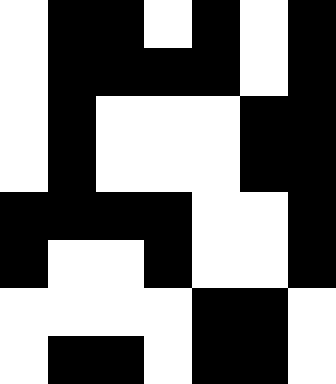[["white", "black", "black", "white", "black", "white", "black"], ["white", "black", "black", "black", "black", "white", "black"], ["white", "black", "white", "white", "white", "black", "black"], ["white", "black", "white", "white", "white", "black", "black"], ["black", "black", "black", "black", "white", "white", "black"], ["black", "white", "white", "black", "white", "white", "black"], ["white", "white", "white", "white", "black", "black", "white"], ["white", "black", "black", "white", "black", "black", "white"]]